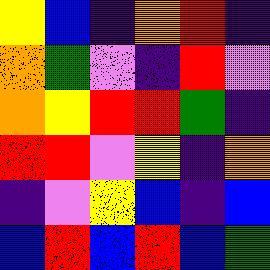[["yellow", "blue", "indigo", "orange", "red", "indigo"], ["orange", "green", "violet", "indigo", "red", "violet"], ["orange", "yellow", "red", "red", "green", "indigo"], ["red", "red", "violet", "yellow", "indigo", "orange"], ["indigo", "violet", "yellow", "blue", "indigo", "blue"], ["blue", "red", "blue", "red", "blue", "green"]]